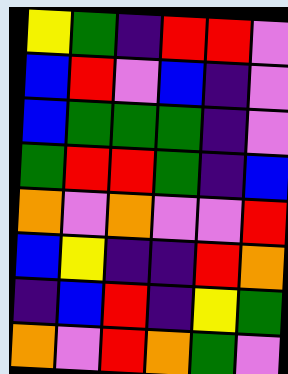[["yellow", "green", "indigo", "red", "red", "violet"], ["blue", "red", "violet", "blue", "indigo", "violet"], ["blue", "green", "green", "green", "indigo", "violet"], ["green", "red", "red", "green", "indigo", "blue"], ["orange", "violet", "orange", "violet", "violet", "red"], ["blue", "yellow", "indigo", "indigo", "red", "orange"], ["indigo", "blue", "red", "indigo", "yellow", "green"], ["orange", "violet", "red", "orange", "green", "violet"]]